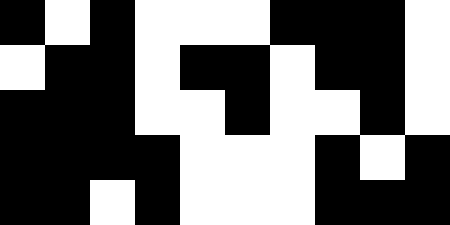[["black", "white", "black", "white", "white", "white", "black", "black", "black", "white"], ["white", "black", "black", "white", "black", "black", "white", "black", "black", "white"], ["black", "black", "black", "white", "white", "black", "white", "white", "black", "white"], ["black", "black", "black", "black", "white", "white", "white", "black", "white", "black"], ["black", "black", "white", "black", "white", "white", "white", "black", "black", "black"]]